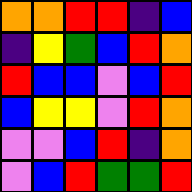[["orange", "orange", "red", "red", "indigo", "blue"], ["indigo", "yellow", "green", "blue", "red", "orange"], ["red", "blue", "blue", "violet", "blue", "red"], ["blue", "yellow", "yellow", "violet", "red", "orange"], ["violet", "violet", "blue", "red", "indigo", "orange"], ["violet", "blue", "red", "green", "green", "red"]]